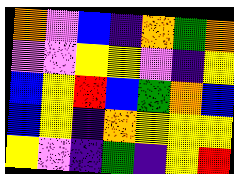[["orange", "violet", "blue", "indigo", "orange", "green", "orange"], ["violet", "violet", "yellow", "yellow", "violet", "indigo", "yellow"], ["blue", "yellow", "red", "blue", "green", "orange", "blue"], ["blue", "yellow", "indigo", "orange", "yellow", "yellow", "yellow"], ["yellow", "violet", "indigo", "green", "indigo", "yellow", "red"]]